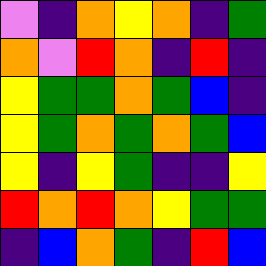[["violet", "indigo", "orange", "yellow", "orange", "indigo", "green"], ["orange", "violet", "red", "orange", "indigo", "red", "indigo"], ["yellow", "green", "green", "orange", "green", "blue", "indigo"], ["yellow", "green", "orange", "green", "orange", "green", "blue"], ["yellow", "indigo", "yellow", "green", "indigo", "indigo", "yellow"], ["red", "orange", "red", "orange", "yellow", "green", "green"], ["indigo", "blue", "orange", "green", "indigo", "red", "blue"]]